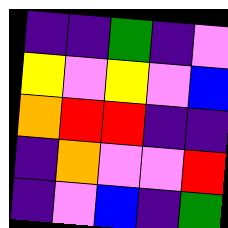[["indigo", "indigo", "green", "indigo", "violet"], ["yellow", "violet", "yellow", "violet", "blue"], ["orange", "red", "red", "indigo", "indigo"], ["indigo", "orange", "violet", "violet", "red"], ["indigo", "violet", "blue", "indigo", "green"]]